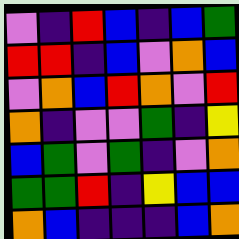[["violet", "indigo", "red", "blue", "indigo", "blue", "green"], ["red", "red", "indigo", "blue", "violet", "orange", "blue"], ["violet", "orange", "blue", "red", "orange", "violet", "red"], ["orange", "indigo", "violet", "violet", "green", "indigo", "yellow"], ["blue", "green", "violet", "green", "indigo", "violet", "orange"], ["green", "green", "red", "indigo", "yellow", "blue", "blue"], ["orange", "blue", "indigo", "indigo", "indigo", "blue", "orange"]]